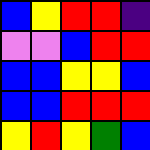[["blue", "yellow", "red", "red", "indigo"], ["violet", "violet", "blue", "red", "red"], ["blue", "blue", "yellow", "yellow", "blue"], ["blue", "blue", "red", "red", "red"], ["yellow", "red", "yellow", "green", "blue"]]